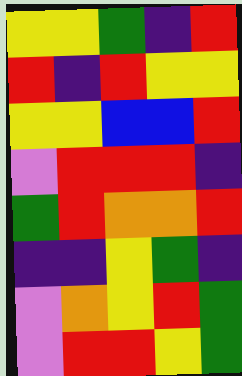[["yellow", "yellow", "green", "indigo", "red"], ["red", "indigo", "red", "yellow", "yellow"], ["yellow", "yellow", "blue", "blue", "red"], ["violet", "red", "red", "red", "indigo"], ["green", "red", "orange", "orange", "red"], ["indigo", "indigo", "yellow", "green", "indigo"], ["violet", "orange", "yellow", "red", "green"], ["violet", "red", "red", "yellow", "green"]]